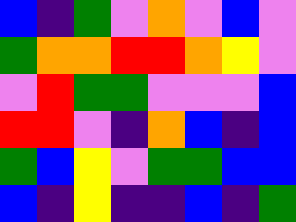[["blue", "indigo", "green", "violet", "orange", "violet", "blue", "violet"], ["green", "orange", "orange", "red", "red", "orange", "yellow", "violet"], ["violet", "red", "green", "green", "violet", "violet", "violet", "blue"], ["red", "red", "violet", "indigo", "orange", "blue", "indigo", "blue"], ["green", "blue", "yellow", "violet", "green", "green", "blue", "blue"], ["blue", "indigo", "yellow", "indigo", "indigo", "blue", "indigo", "green"]]